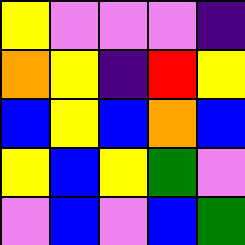[["yellow", "violet", "violet", "violet", "indigo"], ["orange", "yellow", "indigo", "red", "yellow"], ["blue", "yellow", "blue", "orange", "blue"], ["yellow", "blue", "yellow", "green", "violet"], ["violet", "blue", "violet", "blue", "green"]]